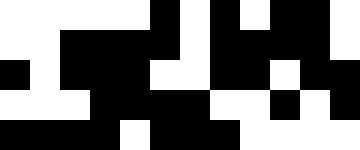[["white", "white", "white", "white", "white", "black", "white", "black", "white", "black", "black", "white"], ["white", "white", "black", "black", "black", "black", "white", "black", "black", "black", "black", "white"], ["black", "white", "black", "black", "black", "white", "white", "black", "black", "white", "black", "black"], ["white", "white", "white", "black", "black", "black", "black", "white", "white", "black", "white", "black"], ["black", "black", "black", "black", "white", "black", "black", "black", "white", "white", "white", "white"]]